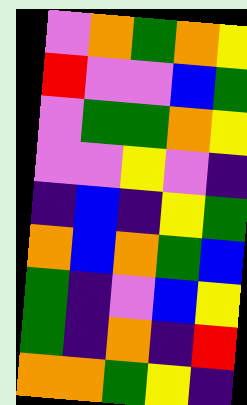[["violet", "orange", "green", "orange", "yellow"], ["red", "violet", "violet", "blue", "green"], ["violet", "green", "green", "orange", "yellow"], ["violet", "violet", "yellow", "violet", "indigo"], ["indigo", "blue", "indigo", "yellow", "green"], ["orange", "blue", "orange", "green", "blue"], ["green", "indigo", "violet", "blue", "yellow"], ["green", "indigo", "orange", "indigo", "red"], ["orange", "orange", "green", "yellow", "indigo"]]